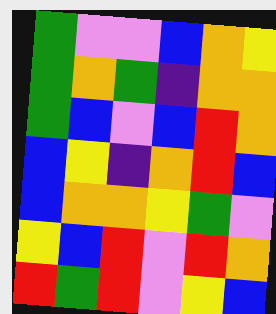[["green", "violet", "violet", "blue", "orange", "yellow"], ["green", "orange", "green", "indigo", "orange", "orange"], ["green", "blue", "violet", "blue", "red", "orange"], ["blue", "yellow", "indigo", "orange", "red", "blue"], ["blue", "orange", "orange", "yellow", "green", "violet"], ["yellow", "blue", "red", "violet", "red", "orange"], ["red", "green", "red", "violet", "yellow", "blue"]]